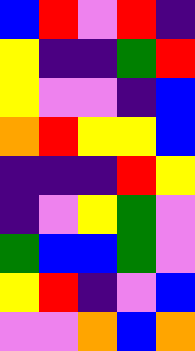[["blue", "red", "violet", "red", "indigo"], ["yellow", "indigo", "indigo", "green", "red"], ["yellow", "violet", "violet", "indigo", "blue"], ["orange", "red", "yellow", "yellow", "blue"], ["indigo", "indigo", "indigo", "red", "yellow"], ["indigo", "violet", "yellow", "green", "violet"], ["green", "blue", "blue", "green", "violet"], ["yellow", "red", "indigo", "violet", "blue"], ["violet", "violet", "orange", "blue", "orange"]]